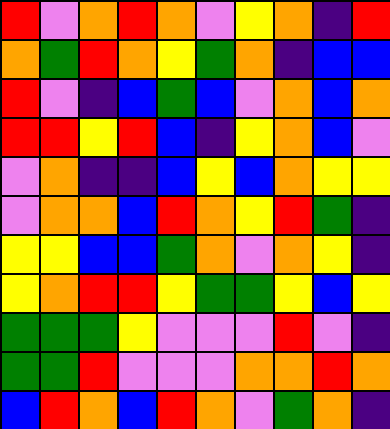[["red", "violet", "orange", "red", "orange", "violet", "yellow", "orange", "indigo", "red"], ["orange", "green", "red", "orange", "yellow", "green", "orange", "indigo", "blue", "blue"], ["red", "violet", "indigo", "blue", "green", "blue", "violet", "orange", "blue", "orange"], ["red", "red", "yellow", "red", "blue", "indigo", "yellow", "orange", "blue", "violet"], ["violet", "orange", "indigo", "indigo", "blue", "yellow", "blue", "orange", "yellow", "yellow"], ["violet", "orange", "orange", "blue", "red", "orange", "yellow", "red", "green", "indigo"], ["yellow", "yellow", "blue", "blue", "green", "orange", "violet", "orange", "yellow", "indigo"], ["yellow", "orange", "red", "red", "yellow", "green", "green", "yellow", "blue", "yellow"], ["green", "green", "green", "yellow", "violet", "violet", "violet", "red", "violet", "indigo"], ["green", "green", "red", "violet", "violet", "violet", "orange", "orange", "red", "orange"], ["blue", "red", "orange", "blue", "red", "orange", "violet", "green", "orange", "indigo"]]